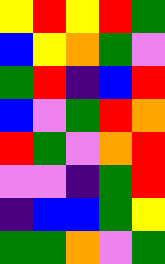[["yellow", "red", "yellow", "red", "green"], ["blue", "yellow", "orange", "green", "violet"], ["green", "red", "indigo", "blue", "red"], ["blue", "violet", "green", "red", "orange"], ["red", "green", "violet", "orange", "red"], ["violet", "violet", "indigo", "green", "red"], ["indigo", "blue", "blue", "green", "yellow"], ["green", "green", "orange", "violet", "green"]]